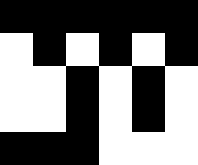[["black", "black", "black", "black", "black", "black"], ["white", "black", "white", "black", "white", "black"], ["white", "white", "black", "white", "black", "white"], ["white", "white", "black", "white", "black", "white"], ["black", "black", "black", "white", "white", "white"]]